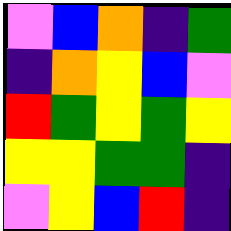[["violet", "blue", "orange", "indigo", "green"], ["indigo", "orange", "yellow", "blue", "violet"], ["red", "green", "yellow", "green", "yellow"], ["yellow", "yellow", "green", "green", "indigo"], ["violet", "yellow", "blue", "red", "indigo"]]